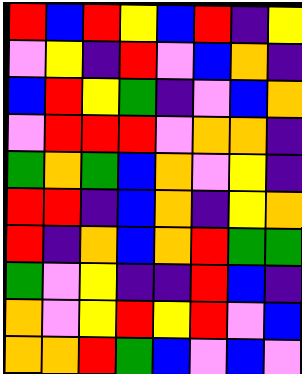[["red", "blue", "red", "yellow", "blue", "red", "indigo", "yellow"], ["violet", "yellow", "indigo", "red", "violet", "blue", "orange", "indigo"], ["blue", "red", "yellow", "green", "indigo", "violet", "blue", "orange"], ["violet", "red", "red", "red", "violet", "orange", "orange", "indigo"], ["green", "orange", "green", "blue", "orange", "violet", "yellow", "indigo"], ["red", "red", "indigo", "blue", "orange", "indigo", "yellow", "orange"], ["red", "indigo", "orange", "blue", "orange", "red", "green", "green"], ["green", "violet", "yellow", "indigo", "indigo", "red", "blue", "indigo"], ["orange", "violet", "yellow", "red", "yellow", "red", "violet", "blue"], ["orange", "orange", "red", "green", "blue", "violet", "blue", "violet"]]